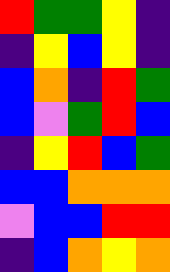[["red", "green", "green", "yellow", "indigo"], ["indigo", "yellow", "blue", "yellow", "indigo"], ["blue", "orange", "indigo", "red", "green"], ["blue", "violet", "green", "red", "blue"], ["indigo", "yellow", "red", "blue", "green"], ["blue", "blue", "orange", "orange", "orange"], ["violet", "blue", "blue", "red", "red"], ["indigo", "blue", "orange", "yellow", "orange"]]